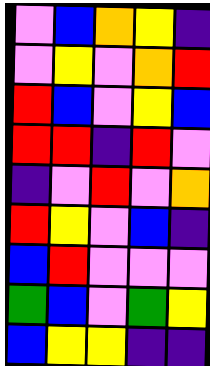[["violet", "blue", "orange", "yellow", "indigo"], ["violet", "yellow", "violet", "orange", "red"], ["red", "blue", "violet", "yellow", "blue"], ["red", "red", "indigo", "red", "violet"], ["indigo", "violet", "red", "violet", "orange"], ["red", "yellow", "violet", "blue", "indigo"], ["blue", "red", "violet", "violet", "violet"], ["green", "blue", "violet", "green", "yellow"], ["blue", "yellow", "yellow", "indigo", "indigo"]]